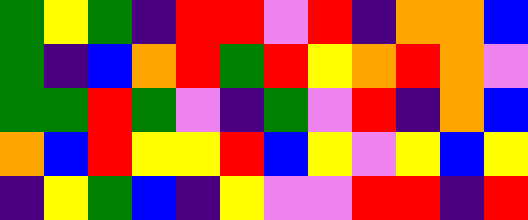[["green", "yellow", "green", "indigo", "red", "red", "violet", "red", "indigo", "orange", "orange", "blue"], ["green", "indigo", "blue", "orange", "red", "green", "red", "yellow", "orange", "red", "orange", "violet"], ["green", "green", "red", "green", "violet", "indigo", "green", "violet", "red", "indigo", "orange", "blue"], ["orange", "blue", "red", "yellow", "yellow", "red", "blue", "yellow", "violet", "yellow", "blue", "yellow"], ["indigo", "yellow", "green", "blue", "indigo", "yellow", "violet", "violet", "red", "red", "indigo", "red"]]